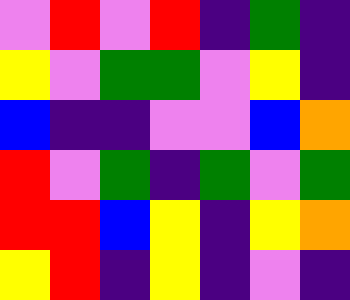[["violet", "red", "violet", "red", "indigo", "green", "indigo"], ["yellow", "violet", "green", "green", "violet", "yellow", "indigo"], ["blue", "indigo", "indigo", "violet", "violet", "blue", "orange"], ["red", "violet", "green", "indigo", "green", "violet", "green"], ["red", "red", "blue", "yellow", "indigo", "yellow", "orange"], ["yellow", "red", "indigo", "yellow", "indigo", "violet", "indigo"]]